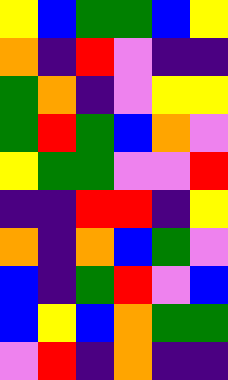[["yellow", "blue", "green", "green", "blue", "yellow"], ["orange", "indigo", "red", "violet", "indigo", "indigo"], ["green", "orange", "indigo", "violet", "yellow", "yellow"], ["green", "red", "green", "blue", "orange", "violet"], ["yellow", "green", "green", "violet", "violet", "red"], ["indigo", "indigo", "red", "red", "indigo", "yellow"], ["orange", "indigo", "orange", "blue", "green", "violet"], ["blue", "indigo", "green", "red", "violet", "blue"], ["blue", "yellow", "blue", "orange", "green", "green"], ["violet", "red", "indigo", "orange", "indigo", "indigo"]]